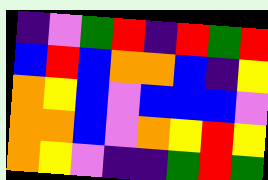[["indigo", "violet", "green", "red", "indigo", "red", "green", "red"], ["blue", "red", "blue", "orange", "orange", "blue", "indigo", "yellow"], ["orange", "yellow", "blue", "violet", "blue", "blue", "blue", "violet"], ["orange", "orange", "blue", "violet", "orange", "yellow", "red", "yellow"], ["orange", "yellow", "violet", "indigo", "indigo", "green", "red", "green"]]